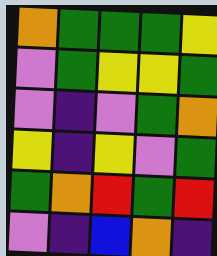[["orange", "green", "green", "green", "yellow"], ["violet", "green", "yellow", "yellow", "green"], ["violet", "indigo", "violet", "green", "orange"], ["yellow", "indigo", "yellow", "violet", "green"], ["green", "orange", "red", "green", "red"], ["violet", "indigo", "blue", "orange", "indigo"]]